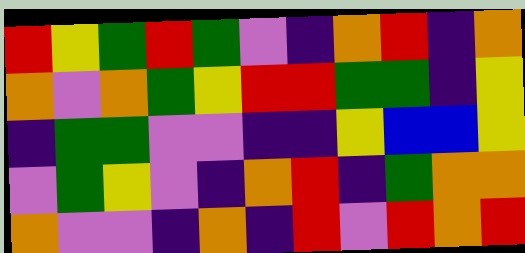[["red", "yellow", "green", "red", "green", "violet", "indigo", "orange", "red", "indigo", "orange"], ["orange", "violet", "orange", "green", "yellow", "red", "red", "green", "green", "indigo", "yellow"], ["indigo", "green", "green", "violet", "violet", "indigo", "indigo", "yellow", "blue", "blue", "yellow"], ["violet", "green", "yellow", "violet", "indigo", "orange", "red", "indigo", "green", "orange", "orange"], ["orange", "violet", "violet", "indigo", "orange", "indigo", "red", "violet", "red", "orange", "red"]]